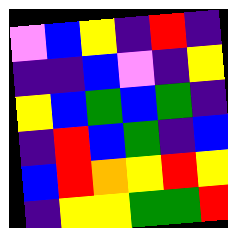[["violet", "blue", "yellow", "indigo", "red", "indigo"], ["indigo", "indigo", "blue", "violet", "indigo", "yellow"], ["yellow", "blue", "green", "blue", "green", "indigo"], ["indigo", "red", "blue", "green", "indigo", "blue"], ["blue", "red", "orange", "yellow", "red", "yellow"], ["indigo", "yellow", "yellow", "green", "green", "red"]]